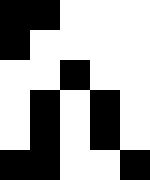[["black", "black", "white", "white", "white"], ["black", "white", "white", "white", "white"], ["white", "white", "black", "white", "white"], ["white", "black", "white", "black", "white"], ["white", "black", "white", "black", "white"], ["black", "black", "white", "white", "black"]]